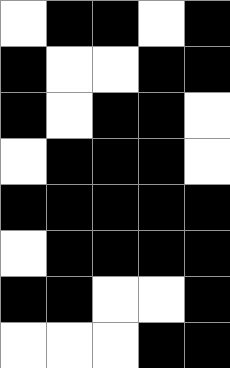[["white", "black", "black", "white", "black"], ["black", "white", "white", "black", "black"], ["black", "white", "black", "black", "white"], ["white", "black", "black", "black", "white"], ["black", "black", "black", "black", "black"], ["white", "black", "black", "black", "black"], ["black", "black", "white", "white", "black"], ["white", "white", "white", "black", "black"]]